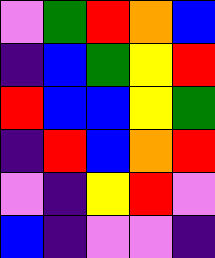[["violet", "green", "red", "orange", "blue"], ["indigo", "blue", "green", "yellow", "red"], ["red", "blue", "blue", "yellow", "green"], ["indigo", "red", "blue", "orange", "red"], ["violet", "indigo", "yellow", "red", "violet"], ["blue", "indigo", "violet", "violet", "indigo"]]